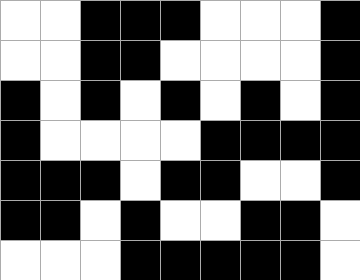[["white", "white", "black", "black", "black", "white", "white", "white", "black"], ["white", "white", "black", "black", "white", "white", "white", "white", "black"], ["black", "white", "black", "white", "black", "white", "black", "white", "black"], ["black", "white", "white", "white", "white", "black", "black", "black", "black"], ["black", "black", "black", "white", "black", "black", "white", "white", "black"], ["black", "black", "white", "black", "white", "white", "black", "black", "white"], ["white", "white", "white", "black", "black", "black", "black", "black", "white"]]